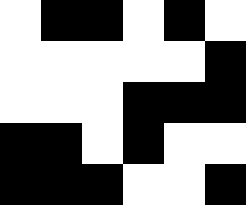[["white", "black", "black", "white", "black", "white"], ["white", "white", "white", "white", "white", "black"], ["white", "white", "white", "black", "black", "black"], ["black", "black", "white", "black", "white", "white"], ["black", "black", "black", "white", "white", "black"]]